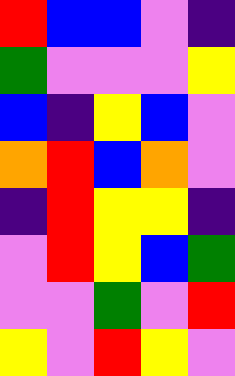[["red", "blue", "blue", "violet", "indigo"], ["green", "violet", "violet", "violet", "yellow"], ["blue", "indigo", "yellow", "blue", "violet"], ["orange", "red", "blue", "orange", "violet"], ["indigo", "red", "yellow", "yellow", "indigo"], ["violet", "red", "yellow", "blue", "green"], ["violet", "violet", "green", "violet", "red"], ["yellow", "violet", "red", "yellow", "violet"]]